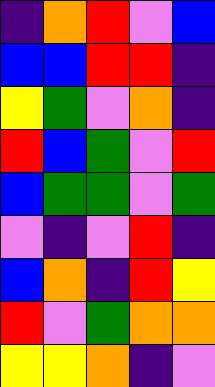[["indigo", "orange", "red", "violet", "blue"], ["blue", "blue", "red", "red", "indigo"], ["yellow", "green", "violet", "orange", "indigo"], ["red", "blue", "green", "violet", "red"], ["blue", "green", "green", "violet", "green"], ["violet", "indigo", "violet", "red", "indigo"], ["blue", "orange", "indigo", "red", "yellow"], ["red", "violet", "green", "orange", "orange"], ["yellow", "yellow", "orange", "indigo", "violet"]]